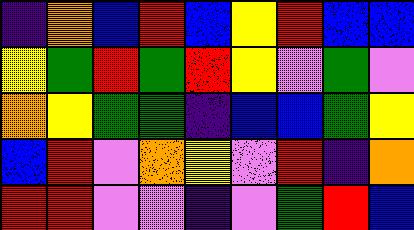[["indigo", "orange", "blue", "red", "blue", "yellow", "red", "blue", "blue"], ["yellow", "green", "red", "green", "red", "yellow", "violet", "green", "violet"], ["orange", "yellow", "green", "green", "indigo", "blue", "blue", "green", "yellow"], ["blue", "red", "violet", "orange", "yellow", "violet", "red", "indigo", "orange"], ["red", "red", "violet", "violet", "indigo", "violet", "green", "red", "blue"]]